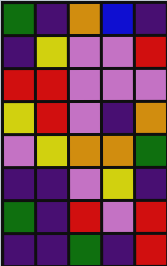[["green", "indigo", "orange", "blue", "indigo"], ["indigo", "yellow", "violet", "violet", "red"], ["red", "red", "violet", "violet", "violet"], ["yellow", "red", "violet", "indigo", "orange"], ["violet", "yellow", "orange", "orange", "green"], ["indigo", "indigo", "violet", "yellow", "indigo"], ["green", "indigo", "red", "violet", "red"], ["indigo", "indigo", "green", "indigo", "red"]]